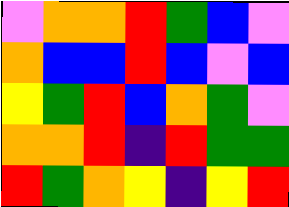[["violet", "orange", "orange", "red", "green", "blue", "violet"], ["orange", "blue", "blue", "red", "blue", "violet", "blue"], ["yellow", "green", "red", "blue", "orange", "green", "violet"], ["orange", "orange", "red", "indigo", "red", "green", "green"], ["red", "green", "orange", "yellow", "indigo", "yellow", "red"]]